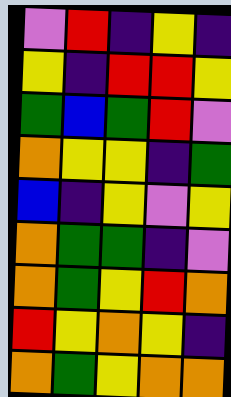[["violet", "red", "indigo", "yellow", "indigo"], ["yellow", "indigo", "red", "red", "yellow"], ["green", "blue", "green", "red", "violet"], ["orange", "yellow", "yellow", "indigo", "green"], ["blue", "indigo", "yellow", "violet", "yellow"], ["orange", "green", "green", "indigo", "violet"], ["orange", "green", "yellow", "red", "orange"], ["red", "yellow", "orange", "yellow", "indigo"], ["orange", "green", "yellow", "orange", "orange"]]